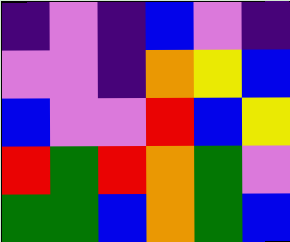[["indigo", "violet", "indigo", "blue", "violet", "indigo"], ["violet", "violet", "indigo", "orange", "yellow", "blue"], ["blue", "violet", "violet", "red", "blue", "yellow"], ["red", "green", "red", "orange", "green", "violet"], ["green", "green", "blue", "orange", "green", "blue"]]